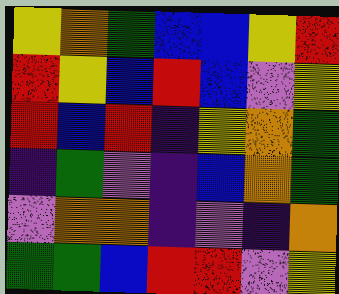[["yellow", "orange", "green", "blue", "blue", "yellow", "red"], ["red", "yellow", "blue", "red", "blue", "violet", "yellow"], ["red", "blue", "red", "indigo", "yellow", "orange", "green"], ["indigo", "green", "violet", "indigo", "blue", "orange", "green"], ["violet", "orange", "orange", "indigo", "violet", "indigo", "orange"], ["green", "green", "blue", "red", "red", "violet", "yellow"]]